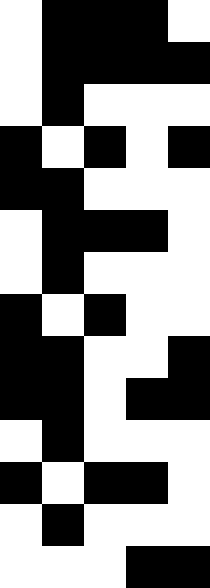[["white", "black", "black", "black", "white"], ["white", "black", "black", "black", "black"], ["white", "black", "white", "white", "white"], ["black", "white", "black", "white", "black"], ["black", "black", "white", "white", "white"], ["white", "black", "black", "black", "white"], ["white", "black", "white", "white", "white"], ["black", "white", "black", "white", "white"], ["black", "black", "white", "white", "black"], ["black", "black", "white", "black", "black"], ["white", "black", "white", "white", "white"], ["black", "white", "black", "black", "white"], ["white", "black", "white", "white", "white"], ["white", "white", "white", "black", "black"]]